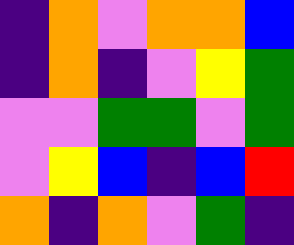[["indigo", "orange", "violet", "orange", "orange", "blue"], ["indigo", "orange", "indigo", "violet", "yellow", "green"], ["violet", "violet", "green", "green", "violet", "green"], ["violet", "yellow", "blue", "indigo", "blue", "red"], ["orange", "indigo", "orange", "violet", "green", "indigo"]]